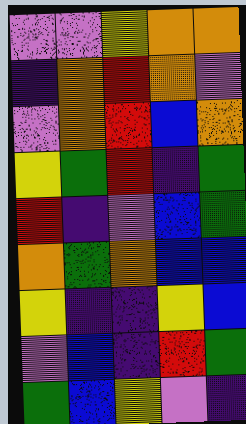[["violet", "violet", "yellow", "orange", "orange"], ["indigo", "orange", "red", "orange", "violet"], ["violet", "orange", "red", "blue", "orange"], ["yellow", "green", "red", "indigo", "green"], ["red", "indigo", "violet", "blue", "green"], ["orange", "green", "orange", "blue", "blue"], ["yellow", "indigo", "indigo", "yellow", "blue"], ["violet", "blue", "indigo", "red", "green"], ["green", "blue", "yellow", "violet", "indigo"]]